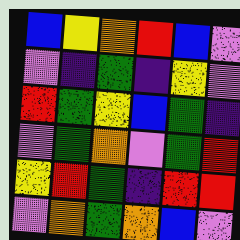[["blue", "yellow", "orange", "red", "blue", "violet"], ["violet", "indigo", "green", "indigo", "yellow", "violet"], ["red", "green", "yellow", "blue", "green", "indigo"], ["violet", "green", "orange", "violet", "green", "red"], ["yellow", "red", "green", "indigo", "red", "red"], ["violet", "orange", "green", "orange", "blue", "violet"]]